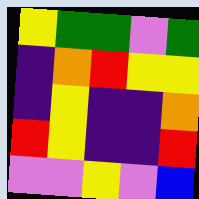[["yellow", "green", "green", "violet", "green"], ["indigo", "orange", "red", "yellow", "yellow"], ["indigo", "yellow", "indigo", "indigo", "orange"], ["red", "yellow", "indigo", "indigo", "red"], ["violet", "violet", "yellow", "violet", "blue"]]